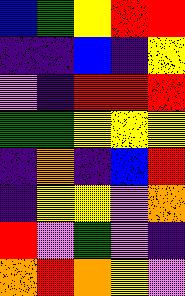[["blue", "green", "yellow", "red", "red"], ["indigo", "indigo", "blue", "indigo", "yellow"], ["violet", "indigo", "red", "red", "red"], ["green", "green", "yellow", "yellow", "yellow"], ["indigo", "orange", "indigo", "blue", "red"], ["indigo", "yellow", "yellow", "violet", "orange"], ["red", "violet", "green", "violet", "indigo"], ["orange", "red", "orange", "yellow", "violet"]]